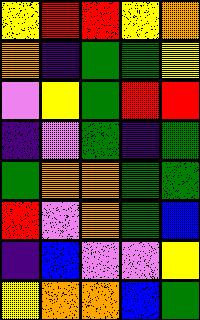[["yellow", "red", "red", "yellow", "orange"], ["orange", "indigo", "green", "green", "yellow"], ["violet", "yellow", "green", "red", "red"], ["indigo", "violet", "green", "indigo", "green"], ["green", "orange", "orange", "green", "green"], ["red", "violet", "orange", "green", "blue"], ["indigo", "blue", "violet", "violet", "yellow"], ["yellow", "orange", "orange", "blue", "green"]]